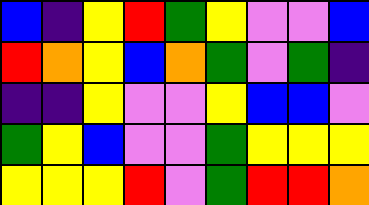[["blue", "indigo", "yellow", "red", "green", "yellow", "violet", "violet", "blue"], ["red", "orange", "yellow", "blue", "orange", "green", "violet", "green", "indigo"], ["indigo", "indigo", "yellow", "violet", "violet", "yellow", "blue", "blue", "violet"], ["green", "yellow", "blue", "violet", "violet", "green", "yellow", "yellow", "yellow"], ["yellow", "yellow", "yellow", "red", "violet", "green", "red", "red", "orange"]]